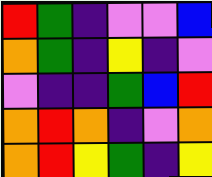[["red", "green", "indigo", "violet", "violet", "blue"], ["orange", "green", "indigo", "yellow", "indigo", "violet"], ["violet", "indigo", "indigo", "green", "blue", "red"], ["orange", "red", "orange", "indigo", "violet", "orange"], ["orange", "red", "yellow", "green", "indigo", "yellow"]]